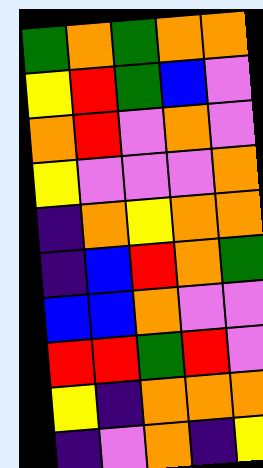[["green", "orange", "green", "orange", "orange"], ["yellow", "red", "green", "blue", "violet"], ["orange", "red", "violet", "orange", "violet"], ["yellow", "violet", "violet", "violet", "orange"], ["indigo", "orange", "yellow", "orange", "orange"], ["indigo", "blue", "red", "orange", "green"], ["blue", "blue", "orange", "violet", "violet"], ["red", "red", "green", "red", "violet"], ["yellow", "indigo", "orange", "orange", "orange"], ["indigo", "violet", "orange", "indigo", "yellow"]]